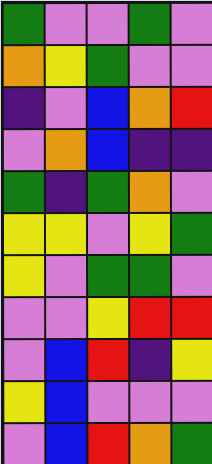[["green", "violet", "violet", "green", "violet"], ["orange", "yellow", "green", "violet", "violet"], ["indigo", "violet", "blue", "orange", "red"], ["violet", "orange", "blue", "indigo", "indigo"], ["green", "indigo", "green", "orange", "violet"], ["yellow", "yellow", "violet", "yellow", "green"], ["yellow", "violet", "green", "green", "violet"], ["violet", "violet", "yellow", "red", "red"], ["violet", "blue", "red", "indigo", "yellow"], ["yellow", "blue", "violet", "violet", "violet"], ["violet", "blue", "red", "orange", "green"]]